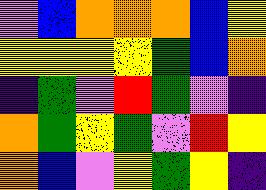[["violet", "blue", "orange", "orange", "orange", "blue", "yellow"], ["yellow", "yellow", "yellow", "yellow", "green", "blue", "orange"], ["indigo", "green", "violet", "red", "green", "violet", "indigo"], ["orange", "green", "yellow", "green", "violet", "red", "yellow"], ["orange", "blue", "violet", "yellow", "green", "yellow", "indigo"]]